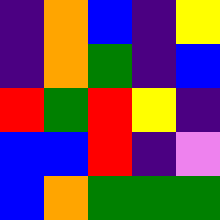[["indigo", "orange", "blue", "indigo", "yellow"], ["indigo", "orange", "green", "indigo", "blue"], ["red", "green", "red", "yellow", "indigo"], ["blue", "blue", "red", "indigo", "violet"], ["blue", "orange", "green", "green", "green"]]